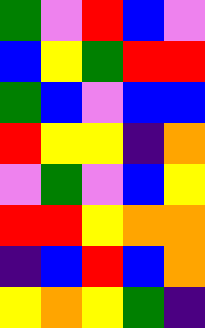[["green", "violet", "red", "blue", "violet"], ["blue", "yellow", "green", "red", "red"], ["green", "blue", "violet", "blue", "blue"], ["red", "yellow", "yellow", "indigo", "orange"], ["violet", "green", "violet", "blue", "yellow"], ["red", "red", "yellow", "orange", "orange"], ["indigo", "blue", "red", "blue", "orange"], ["yellow", "orange", "yellow", "green", "indigo"]]